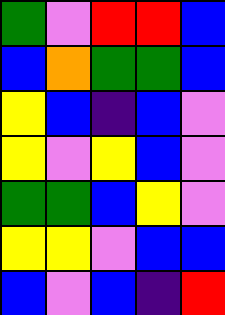[["green", "violet", "red", "red", "blue"], ["blue", "orange", "green", "green", "blue"], ["yellow", "blue", "indigo", "blue", "violet"], ["yellow", "violet", "yellow", "blue", "violet"], ["green", "green", "blue", "yellow", "violet"], ["yellow", "yellow", "violet", "blue", "blue"], ["blue", "violet", "blue", "indigo", "red"]]